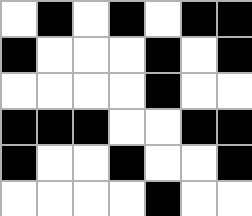[["white", "black", "white", "black", "white", "black", "black"], ["black", "white", "white", "white", "black", "white", "black"], ["white", "white", "white", "white", "black", "white", "white"], ["black", "black", "black", "white", "white", "black", "black"], ["black", "white", "white", "black", "white", "white", "black"], ["white", "white", "white", "white", "black", "white", "white"]]